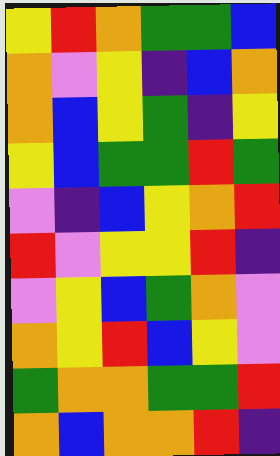[["yellow", "red", "orange", "green", "green", "blue"], ["orange", "violet", "yellow", "indigo", "blue", "orange"], ["orange", "blue", "yellow", "green", "indigo", "yellow"], ["yellow", "blue", "green", "green", "red", "green"], ["violet", "indigo", "blue", "yellow", "orange", "red"], ["red", "violet", "yellow", "yellow", "red", "indigo"], ["violet", "yellow", "blue", "green", "orange", "violet"], ["orange", "yellow", "red", "blue", "yellow", "violet"], ["green", "orange", "orange", "green", "green", "red"], ["orange", "blue", "orange", "orange", "red", "indigo"]]